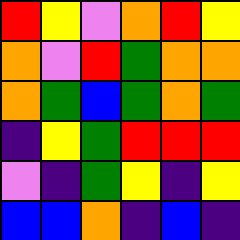[["red", "yellow", "violet", "orange", "red", "yellow"], ["orange", "violet", "red", "green", "orange", "orange"], ["orange", "green", "blue", "green", "orange", "green"], ["indigo", "yellow", "green", "red", "red", "red"], ["violet", "indigo", "green", "yellow", "indigo", "yellow"], ["blue", "blue", "orange", "indigo", "blue", "indigo"]]